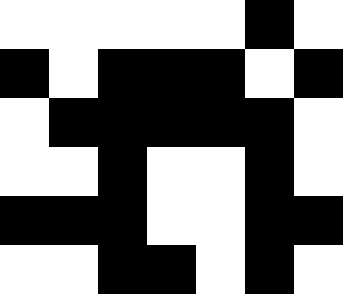[["white", "white", "white", "white", "white", "black", "white"], ["black", "white", "black", "black", "black", "white", "black"], ["white", "black", "black", "black", "black", "black", "white"], ["white", "white", "black", "white", "white", "black", "white"], ["black", "black", "black", "white", "white", "black", "black"], ["white", "white", "black", "black", "white", "black", "white"]]